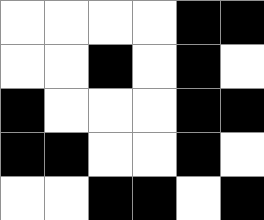[["white", "white", "white", "white", "black", "black"], ["white", "white", "black", "white", "black", "white"], ["black", "white", "white", "white", "black", "black"], ["black", "black", "white", "white", "black", "white"], ["white", "white", "black", "black", "white", "black"]]